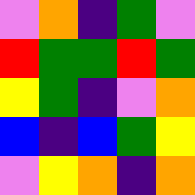[["violet", "orange", "indigo", "green", "violet"], ["red", "green", "green", "red", "green"], ["yellow", "green", "indigo", "violet", "orange"], ["blue", "indigo", "blue", "green", "yellow"], ["violet", "yellow", "orange", "indigo", "orange"]]